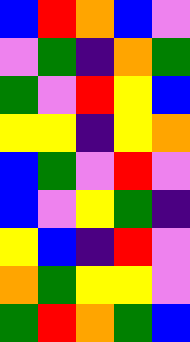[["blue", "red", "orange", "blue", "violet"], ["violet", "green", "indigo", "orange", "green"], ["green", "violet", "red", "yellow", "blue"], ["yellow", "yellow", "indigo", "yellow", "orange"], ["blue", "green", "violet", "red", "violet"], ["blue", "violet", "yellow", "green", "indigo"], ["yellow", "blue", "indigo", "red", "violet"], ["orange", "green", "yellow", "yellow", "violet"], ["green", "red", "orange", "green", "blue"]]